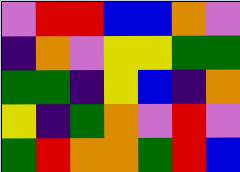[["violet", "red", "red", "blue", "blue", "orange", "violet"], ["indigo", "orange", "violet", "yellow", "yellow", "green", "green"], ["green", "green", "indigo", "yellow", "blue", "indigo", "orange"], ["yellow", "indigo", "green", "orange", "violet", "red", "violet"], ["green", "red", "orange", "orange", "green", "red", "blue"]]